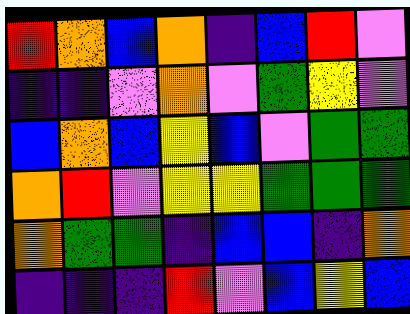[["red", "orange", "blue", "orange", "indigo", "blue", "red", "violet"], ["indigo", "indigo", "violet", "orange", "violet", "green", "yellow", "violet"], ["blue", "orange", "blue", "yellow", "blue", "violet", "green", "green"], ["orange", "red", "violet", "yellow", "yellow", "green", "green", "green"], ["orange", "green", "green", "indigo", "blue", "blue", "indigo", "orange"], ["indigo", "indigo", "indigo", "red", "violet", "blue", "yellow", "blue"]]